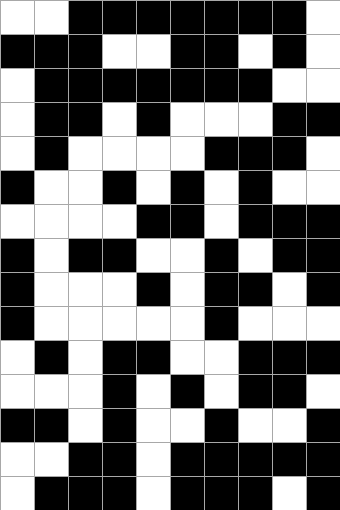[["white", "white", "black", "black", "black", "black", "black", "black", "black", "white"], ["black", "black", "black", "white", "white", "black", "black", "white", "black", "white"], ["white", "black", "black", "black", "black", "black", "black", "black", "white", "white"], ["white", "black", "black", "white", "black", "white", "white", "white", "black", "black"], ["white", "black", "white", "white", "white", "white", "black", "black", "black", "white"], ["black", "white", "white", "black", "white", "black", "white", "black", "white", "white"], ["white", "white", "white", "white", "black", "black", "white", "black", "black", "black"], ["black", "white", "black", "black", "white", "white", "black", "white", "black", "black"], ["black", "white", "white", "white", "black", "white", "black", "black", "white", "black"], ["black", "white", "white", "white", "white", "white", "black", "white", "white", "white"], ["white", "black", "white", "black", "black", "white", "white", "black", "black", "black"], ["white", "white", "white", "black", "white", "black", "white", "black", "black", "white"], ["black", "black", "white", "black", "white", "white", "black", "white", "white", "black"], ["white", "white", "black", "black", "white", "black", "black", "black", "black", "black"], ["white", "black", "black", "black", "white", "black", "black", "black", "white", "black"]]